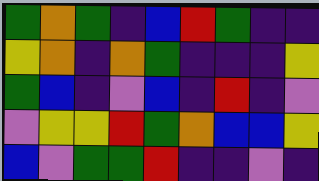[["green", "orange", "green", "indigo", "blue", "red", "green", "indigo", "indigo"], ["yellow", "orange", "indigo", "orange", "green", "indigo", "indigo", "indigo", "yellow"], ["green", "blue", "indigo", "violet", "blue", "indigo", "red", "indigo", "violet"], ["violet", "yellow", "yellow", "red", "green", "orange", "blue", "blue", "yellow"], ["blue", "violet", "green", "green", "red", "indigo", "indigo", "violet", "indigo"]]